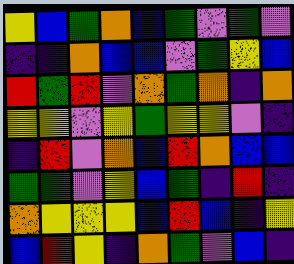[["yellow", "blue", "green", "orange", "blue", "green", "violet", "green", "violet"], ["indigo", "indigo", "orange", "blue", "blue", "violet", "green", "yellow", "blue"], ["red", "green", "red", "violet", "orange", "green", "orange", "indigo", "orange"], ["yellow", "yellow", "violet", "yellow", "green", "yellow", "yellow", "violet", "indigo"], ["indigo", "red", "violet", "orange", "blue", "red", "orange", "blue", "blue"], ["green", "green", "violet", "yellow", "blue", "green", "indigo", "red", "indigo"], ["orange", "yellow", "yellow", "yellow", "blue", "red", "blue", "indigo", "yellow"], ["blue", "red", "yellow", "indigo", "orange", "green", "violet", "blue", "indigo"]]